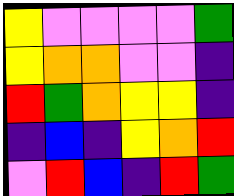[["yellow", "violet", "violet", "violet", "violet", "green"], ["yellow", "orange", "orange", "violet", "violet", "indigo"], ["red", "green", "orange", "yellow", "yellow", "indigo"], ["indigo", "blue", "indigo", "yellow", "orange", "red"], ["violet", "red", "blue", "indigo", "red", "green"]]